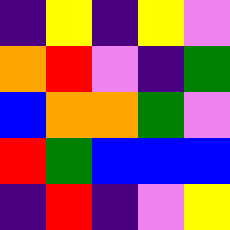[["indigo", "yellow", "indigo", "yellow", "violet"], ["orange", "red", "violet", "indigo", "green"], ["blue", "orange", "orange", "green", "violet"], ["red", "green", "blue", "blue", "blue"], ["indigo", "red", "indigo", "violet", "yellow"]]